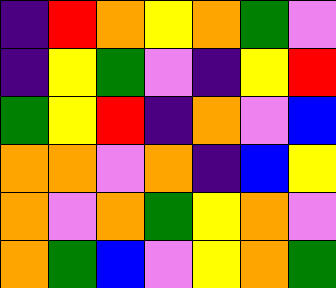[["indigo", "red", "orange", "yellow", "orange", "green", "violet"], ["indigo", "yellow", "green", "violet", "indigo", "yellow", "red"], ["green", "yellow", "red", "indigo", "orange", "violet", "blue"], ["orange", "orange", "violet", "orange", "indigo", "blue", "yellow"], ["orange", "violet", "orange", "green", "yellow", "orange", "violet"], ["orange", "green", "blue", "violet", "yellow", "orange", "green"]]